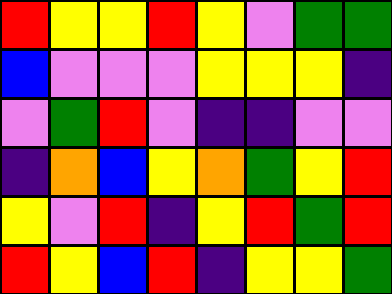[["red", "yellow", "yellow", "red", "yellow", "violet", "green", "green"], ["blue", "violet", "violet", "violet", "yellow", "yellow", "yellow", "indigo"], ["violet", "green", "red", "violet", "indigo", "indigo", "violet", "violet"], ["indigo", "orange", "blue", "yellow", "orange", "green", "yellow", "red"], ["yellow", "violet", "red", "indigo", "yellow", "red", "green", "red"], ["red", "yellow", "blue", "red", "indigo", "yellow", "yellow", "green"]]